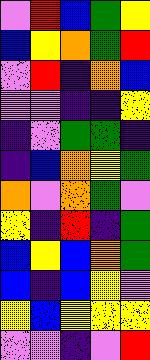[["violet", "red", "blue", "green", "yellow"], ["blue", "yellow", "orange", "green", "red"], ["violet", "red", "indigo", "orange", "blue"], ["violet", "violet", "indigo", "indigo", "yellow"], ["indigo", "violet", "green", "green", "indigo"], ["indigo", "blue", "orange", "yellow", "green"], ["orange", "violet", "orange", "green", "violet"], ["yellow", "indigo", "red", "indigo", "green"], ["blue", "yellow", "blue", "orange", "green"], ["blue", "indigo", "blue", "yellow", "violet"], ["yellow", "blue", "yellow", "yellow", "yellow"], ["violet", "violet", "indigo", "violet", "red"]]